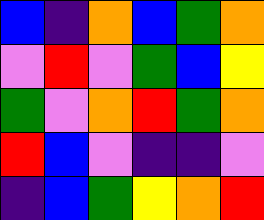[["blue", "indigo", "orange", "blue", "green", "orange"], ["violet", "red", "violet", "green", "blue", "yellow"], ["green", "violet", "orange", "red", "green", "orange"], ["red", "blue", "violet", "indigo", "indigo", "violet"], ["indigo", "blue", "green", "yellow", "orange", "red"]]